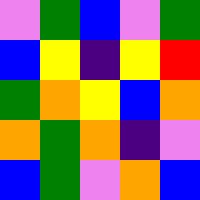[["violet", "green", "blue", "violet", "green"], ["blue", "yellow", "indigo", "yellow", "red"], ["green", "orange", "yellow", "blue", "orange"], ["orange", "green", "orange", "indigo", "violet"], ["blue", "green", "violet", "orange", "blue"]]